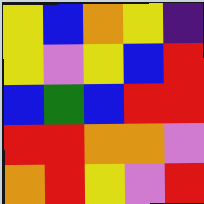[["yellow", "blue", "orange", "yellow", "indigo"], ["yellow", "violet", "yellow", "blue", "red"], ["blue", "green", "blue", "red", "red"], ["red", "red", "orange", "orange", "violet"], ["orange", "red", "yellow", "violet", "red"]]